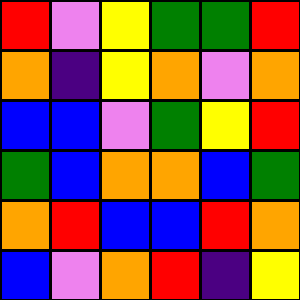[["red", "violet", "yellow", "green", "green", "red"], ["orange", "indigo", "yellow", "orange", "violet", "orange"], ["blue", "blue", "violet", "green", "yellow", "red"], ["green", "blue", "orange", "orange", "blue", "green"], ["orange", "red", "blue", "blue", "red", "orange"], ["blue", "violet", "orange", "red", "indigo", "yellow"]]